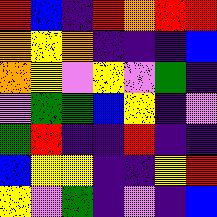[["red", "blue", "indigo", "red", "orange", "red", "red"], ["orange", "yellow", "orange", "indigo", "indigo", "indigo", "blue"], ["orange", "yellow", "violet", "yellow", "violet", "green", "indigo"], ["violet", "green", "green", "blue", "yellow", "indigo", "violet"], ["green", "red", "indigo", "indigo", "red", "indigo", "indigo"], ["blue", "yellow", "yellow", "indigo", "indigo", "yellow", "red"], ["yellow", "violet", "green", "indigo", "violet", "indigo", "blue"]]